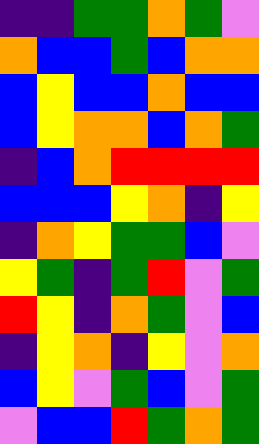[["indigo", "indigo", "green", "green", "orange", "green", "violet"], ["orange", "blue", "blue", "green", "blue", "orange", "orange"], ["blue", "yellow", "blue", "blue", "orange", "blue", "blue"], ["blue", "yellow", "orange", "orange", "blue", "orange", "green"], ["indigo", "blue", "orange", "red", "red", "red", "red"], ["blue", "blue", "blue", "yellow", "orange", "indigo", "yellow"], ["indigo", "orange", "yellow", "green", "green", "blue", "violet"], ["yellow", "green", "indigo", "green", "red", "violet", "green"], ["red", "yellow", "indigo", "orange", "green", "violet", "blue"], ["indigo", "yellow", "orange", "indigo", "yellow", "violet", "orange"], ["blue", "yellow", "violet", "green", "blue", "violet", "green"], ["violet", "blue", "blue", "red", "green", "orange", "green"]]